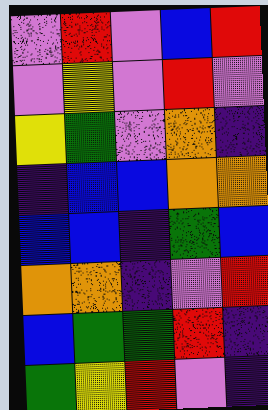[["violet", "red", "violet", "blue", "red"], ["violet", "yellow", "violet", "red", "violet"], ["yellow", "green", "violet", "orange", "indigo"], ["indigo", "blue", "blue", "orange", "orange"], ["blue", "blue", "indigo", "green", "blue"], ["orange", "orange", "indigo", "violet", "red"], ["blue", "green", "green", "red", "indigo"], ["green", "yellow", "red", "violet", "indigo"]]